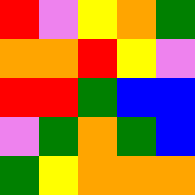[["red", "violet", "yellow", "orange", "green"], ["orange", "orange", "red", "yellow", "violet"], ["red", "red", "green", "blue", "blue"], ["violet", "green", "orange", "green", "blue"], ["green", "yellow", "orange", "orange", "orange"]]